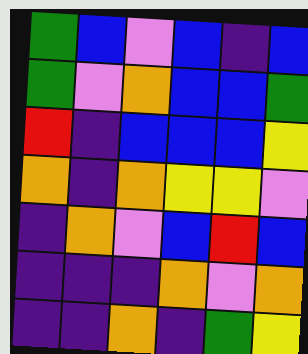[["green", "blue", "violet", "blue", "indigo", "blue"], ["green", "violet", "orange", "blue", "blue", "green"], ["red", "indigo", "blue", "blue", "blue", "yellow"], ["orange", "indigo", "orange", "yellow", "yellow", "violet"], ["indigo", "orange", "violet", "blue", "red", "blue"], ["indigo", "indigo", "indigo", "orange", "violet", "orange"], ["indigo", "indigo", "orange", "indigo", "green", "yellow"]]